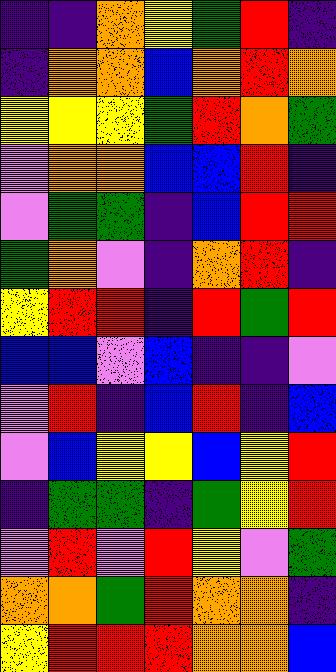[["indigo", "indigo", "orange", "yellow", "green", "red", "indigo"], ["indigo", "orange", "orange", "blue", "orange", "red", "orange"], ["yellow", "yellow", "yellow", "green", "red", "orange", "green"], ["violet", "orange", "orange", "blue", "blue", "red", "indigo"], ["violet", "green", "green", "indigo", "blue", "red", "red"], ["green", "orange", "violet", "indigo", "orange", "red", "indigo"], ["yellow", "red", "red", "indigo", "red", "green", "red"], ["blue", "blue", "violet", "blue", "indigo", "indigo", "violet"], ["violet", "red", "indigo", "blue", "red", "indigo", "blue"], ["violet", "blue", "yellow", "yellow", "blue", "yellow", "red"], ["indigo", "green", "green", "indigo", "green", "yellow", "red"], ["violet", "red", "violet", "red", "yellow", "violet", "green"], ["orange", "orange", "green", "red", "orange", "orange", "indigo"], ["yellow", "red", "red", "red", "orange", "orange", "blue"]]